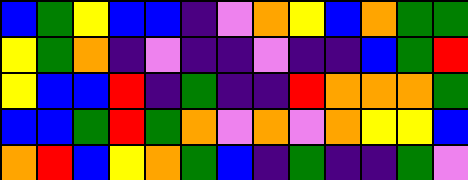[["blue", "green", "yellow", "blue", "blue", "indigo", "violet", "orange", "yellow", "blue", "orange", "green", "green"], ["yellow", "green", "orange", "indigo", "violet", "indigo", "indigo", "violet", "indigo", "indigo", "blue", "green", "red"], ["yellow", "blue", "blue", "red", "indigo", "green", "indigo", "indigo", "red", "orange", "orange", "orange", "green"], ["blue", "blue", "green", "red", "green", "orange", "violet", "orange", "violet", "orange", "yellow", "yellow", "blue"], ["orange", "red", "blue", "yellow", "orange", "green", "blue", "indigo", "green", "indigo", "indigo", "green", "violet"]]